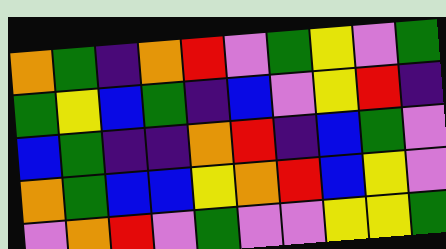[["orange", "green", "indigo", "orange", "red", "violet", "green", "yellow", "violet", "green"], ["green", "yellow", "blue", "green", "indigo", "blue", "violet", "yellow", "red", "indigo"], ["blue", "green", "indigo", "indigo", "orange", "red", "indigo", "blue", "green", "violet"], ["orange", "green", "blue", "blue", "yellow", "orange", "red", "blue", "yellow", "violet"], ["violet", "orange", "red", "violet", "green", "violet", "violet", "yellow", "yellow", "green"]]